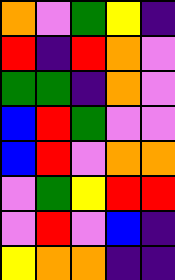[["orange", "violet", "green", "yellow", "indigo"], ["red", "indigo", "red", "orange", "violet"], ["green", "green", "indigo", "orange", "violet"], ["blue", "red", "green", "violet", "violet"], ["blue", "red", "violet", "orange", "orange"], ["violet", "green", "yellow", "red", "red"], ["violet", "red", "violet", "blue", "indigo"], ["yellow", "orange", "orange", "indigo", "indigo"]]